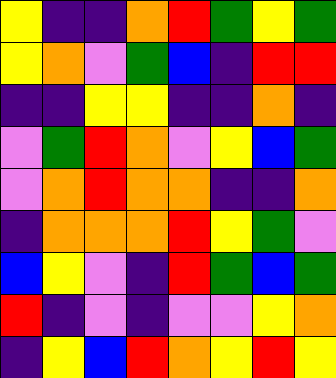[["yellow", "indigo", "indigo", "orange", "red", "green", "yellow", "green"], ["yellow", "orange", "violet", "green", "blue", "indigo", "red", "red"], ["indigo", "indigo", "yellow", "yellow", "indigo", "indigo", "orange", "indigo"], ["violet", "green", "red", "orange", "violet", "yellow", "blue", "green"], ["violet", "orange", "red", "orange", "orange", "indigo", "indigo", "orange"], ["indigo", "orange", "orange", "orange", "red", "yellow", "green", "violet"], ["blue", "yellow", "violet", "indigo", "red", "green", "blue", "green"], ["red", "indigo", "violet", "indigo", "violet", "violet", "yellow", "orange"], ["indigo", "yellow", "blue", "red", "orange", "yellow", "red", "yellow"]]